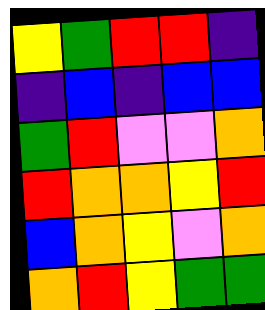[["yellow", "green", "red", "red", "indigo"], ["indigo", "blue", "indigo", "blue", "blue"], ["green", "red", "violet", "violet", "orange"], ["red", "orange", "orange", "yellow", "red"], ["blue", "orange", "yellow", "violet", "orange"], ["orange", "red", "yellow", "green", "green"]]